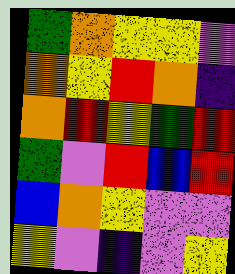[["green", "orange", "yellow", "yellow", "violet"], ["orange", "yellow", "red", "orange", "indigo"], ["orange", "red", "yellow", "green", "red"], ["green", "violet", "red", "blue", "red"], ["blue", "orange", "yellow", "violet", "violet"], ["yellow", "violet", "indigo", "violet", "yellow"]]